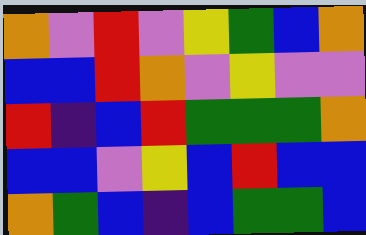[["orange", "violet", "red", "violet", "yellow", "green", "blue", "orange"], ["blue", "blue", "red", "orange", "violet", "yellow", "violet", "violet"], ["red", "indigo", "blue", "red", "green", "green", "green", "orange"], ["blue", "blue", "violet", "yellow", "blue", "red", "blue", "blue"], ["orange", "green", "blue", "indigo", "blue", "green", "green", "blue"]]